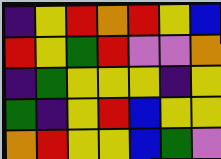[["indigo", "yellow", "red", "orange", "red", "yellow", "blue"], ["red", "yellow", "green", "red", "violet", "violet", "orange"], ["indigo", "green", "yellow", "yellow", "yellow", "indigo", "yellow"], ["green", "indigo", "yellow", "red", "blue", "yellow", "yellow"], ["orange", "red", "yellow", "yellow", "blue", "green", "violet"]]